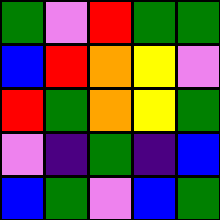[["green", "violet", "red", "green", "green"], ["blue", "red", "orange", "yellow", "violet"], ["red", "green", "orange", "yellow", "green"], ["violet", "indigo", "green", "indigo", "blue"], ["blue", "green", "violet", "blue", "green"]]